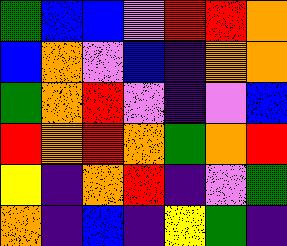[["green", "blue", "blue", "violet", "red", "red", "orange"], ["blue", "orange", "violet", "blue", "indigo", "orange", "orange"], ["green", "orange", "red", "violet", "indigo", "violet", "blue"], ["red", "orange", "red", "orange", "green", "orange", "red"], ["yellow", "indigo", "orange", "red", "indigo", "violet", "green"], ["orange", "indigo", "blue", "indigo", "yellow", "green", "indigo"]]